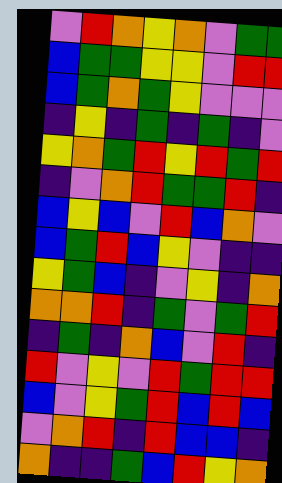[["violet", "red", "orange", "yellow", "orange", "violet", "green", "green"], ["blue", "green", "green", "yellow", "yellow", "violet", "red", "red"], ["blue", "green", "orange", "green", "yellow", "violet", "violet", "violet"], ["indigo", "yellow", "indigo", "green", "indigo", "green", "indigo", "violet"], ["yellow", "orange", "green", "red", "yellow", "red", "green", "red"], ["indigo", "violet", "orange", "red", "green", "green", "red", "indigo"], ["blue", "yellow", "blue", "violet", "red", "blue", "orange", "violet"], ["blue", "green", "red", "blue", "yellow", "violet", "indigo", "indigo"], ["yellow", "green", "blue", "indigo", "violet", "yellow", "indigo", "orange"], ["orange", "orange", "red", "indigo", "green", "violet", "green", "red"], ["indigo", "green", "indigo", "orange", "blue", "violet", "red", "indigo"], ["red", "violet", "yellow", "violet", "red", "green", "red", "red"], ["blue", "violet", "yellow", "green", "red", "blue", "red", "blue"], ["violet", "orange", "red", "indigo", "red", "blue", "blue", "indigo"], ["orange", "indigo", "indigo", "green", "blue", "red", "yellow", "orange"]]